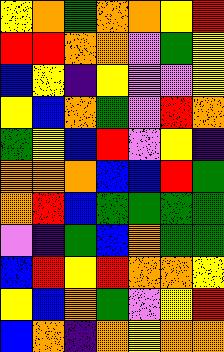[["yellow", "orange", "green", "orange", "orange", "yellow", "red"], ["red", "red", "orange", "orange", "violet", "green", "yellow"], ["blue", "yellow", "indigo", "yellow", "violet", "violet", "yellow"], ["yellow", "blue", "orange", "green", "violet", "red", "orange"], ["green", "yellow", "blue", "red", "violet", "yellow", "indigo"], ["orange", "orange", "orange", "blue", "blue", "red", "green"], ["orange", "red", "blue", "green", "green", "green", "green"], ["violet", "indigo", "green", "blue", "orange", "green", "green"], ["blue", "red", "yellow", "red", "orange", "orange", "yellow"], ["yellow", "blue", "orange", "green", "violet", "yellow", "red"], ["blue", "orange", "indigo", "orange", "yellow", "orange", "orange"]]